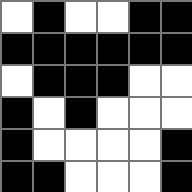[["white", "black", "white", "white", "black", "black"], ["black", "black", "black", "black", "black", "black"], ["white", "black", "black", "black", "white", "white"], ["black", "white", "black", "white", "white", "white"], ["black", "white", "white", "white", "white", "black"], ["black", "black", "white", "white", "white", "black"]]